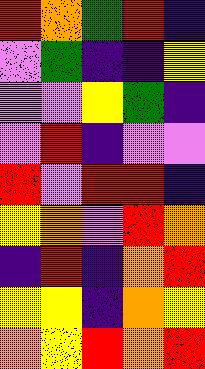[["red", "orange", "green", "red", "indigo"], ["violet", "green", "indigo", "indigo", "yellow"], ["violet", "violet", "yellow", "green", "indigo"], ["violet", "red", "indigo", "violet", "violet"], ["red", "violet", "red", "red", "indigo"], ["yellow", "orange", "violet", "red", "orange"], ["indigo", "red", "indigo", "orange", "red"], ["yellow", "yellow", "indigo", "orange", "yellow"], ["orange", "yellow", "red", "orange", "red"]]